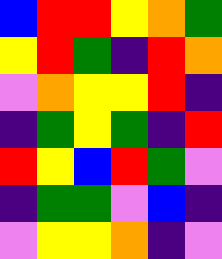[["blue", "red", "red", "yellow", "orange", "green"], ["yellow", "red", "green", "indigo", "red", "orange"], ["violet", "orange", "yellow", "yellow", "red", "indigo"], ["indigo", "green", "yellow", "green", "indigo", "red"], ["red", "yellow", "blue", "red", "green", "violet"], ["indigo", "green", "green", "violet", "blue", "indigo"], ["violet", "yellow", "yellow", "orange", "indigo", "violet"]]